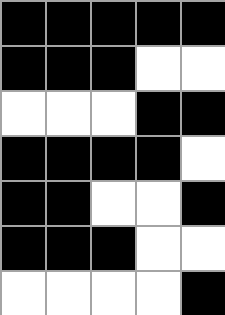[["black", "black", "black", "black", "black"], ["black", "black", "black", "white", "white"], ["white", "white", "white", "black", "black"], ["black", "black", "black", "black", "white"], ["black", "black", "white", "white", "black"], ["black", "black", "black", "white", "white"], ["white", "white", "white", "white", "black"]]